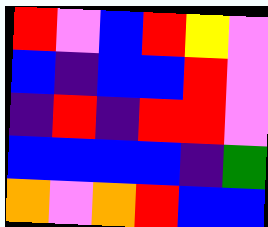[["red", "violet", "blue", "red", "yellow", "violet"], ["blue", "indigo", "blue", "blue", "red", "violet"], ["indigo", "red", "indigo", "red", "red", "violet"], ["blue", "blue", "blue", "blue", "indigo", "green"], ["orange", "violet", "orange", "red", "blue", "blue"]]